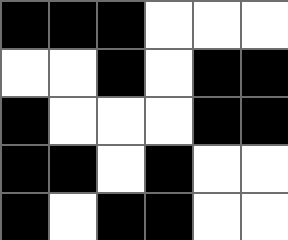[["black", "black", "black", "white", "white", "white"], ["white", "white", "black", "white", "black", "black"], ["black", "white", "white", "white", "black", "black"], ["black", "black", "white", "black", "white", "white"], ["black", "white", "black", "black", "white", "white"]]